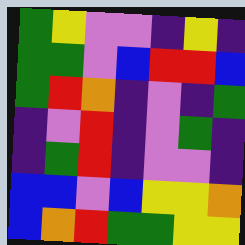[["green", "yellow", "violet", "violet", "indigo", "yellow", "indigo"], ["green", "green", "violet", "blue", "red", "red", "blue"], ["green", "red", "orange", "indigo", "violet", "indigo", "green"], ["indigo", "violet", "red", "indigo", "violet", "green", "indigo"], ["indigo", "green", "red", "indigo", "violet", "violet", "indigo"], ["blue", "blue", "violet", "blue", "yellow", "yellow", "orange"], ["blue", "orange", "red", "green", "green", "yellow", "yellow"]]